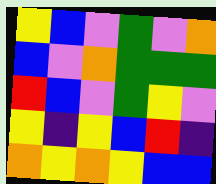[["yellow", "blue", "violet", "green", "violet", "orange"], ["blue", "violet", "orange", "green", "green", "green"], ["red", "blue", "violet", "green", "yellow", "violet"], ["yellow", "indigo", "yellow", "blue", "red", "indigo"], ["orange", "yellow", "orange", "yellow", "blue", "blue"]]